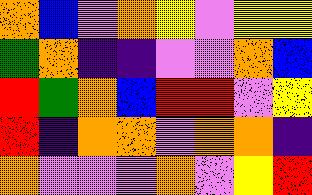[["orange", "blue", "violet", "orange", "yellow", "violet", "yellow", "yellow"], ["green", "orange", "indigo", "indigo", "violet", "violet", "orange", "blue"], ["red", "green", "orange", "blue", "red", "red", "violet", "yellow"], ["red", "indigo", "orange", "orange", "violet", "orange", "orange", "indigo"], ["orange", "violet", "violet", "violet", "orange", "violet", "yellow", "red"]]